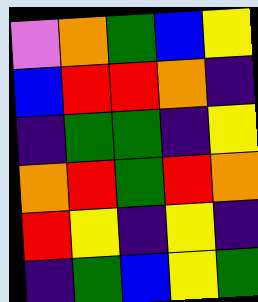[["violet", "orange", "green", "blue", "yellow"], ["blue", "red", "red", "orange", "indigo"], ["indigo", "green", "green", "indigo", "yellow"], ["orange", "red", "green", "red", "orange"], ["red", "yellow", "indigo", "yellow", "indigo"], ["indigo", "green", "blue", "yellow", "green"]]